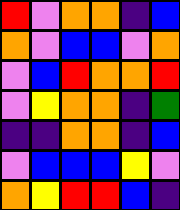[["red", "violet", "orange", "orange", "indigo", "blue"], ["orange", "violet", "blue", "blue", "violet", "orange"], ["violet", "blue", "red", "orange", "orange", "red"], ["violet", "yellow", "orange", "orange", "indigo", "green"], ["indigo", "indigo", "orange", "orange", "indigo", "blue"], ["violet", "blue", "blue", "blue", "yellow", "violet"], ["orange", "yellow", "red", "red", "blue", "indigo"]]